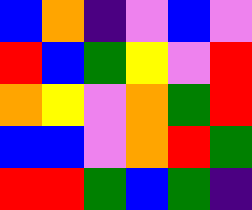[["blue", "orange", "indigo", "violet", "blue", "violet"], ["red", "blue", "green", "yellow", "violet", "red"], ["orange", "yellow", "violet", "orange", "green", "red"], ["blue", "blue", "violet", "orange", "red", "green"], ["red", "red", "green", "blue", "green", "indigo"]]